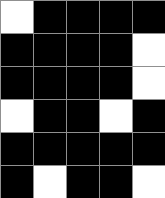[["white", "black", "black", "black", "black"], ["black", "black", "black", "black", "white"], ["black", "black", "black", "black", "white"], ["white", "black", "black", "white", "black"], ["black", "black", "black", "black", "black"], ["black", "white", "black", "black", "white"]]